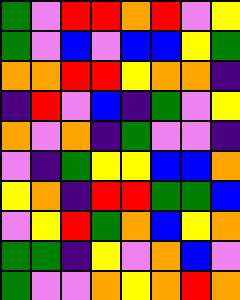[["green", "violet", "red", "red", "orange", "red", "violet", "yellow"], ["green", "violet", "blue", "violet", "blue", "blue", "yellow", "green"], ["orange", "orange", "red", "red", "yellow", "orange", "orange", "indigo"], ["indigo", "red", "violet", "blue", "indigo", "green", "violet", "yellow"], ["orange", "violet", "orange", "indigo", "green", "violet", "violet", "indigo"], ["violet", "indigo", "green", "yellow", "yellow", "blue", "blue", "orange"], ["yellow", "orange", "indigo", "red", "red", "green", "green", "blue"], ["violet", "yellow", "red", "green", "orange", "blue", "yellow", "orange"], ["green", "green", "indigo", "yellow", "violet", "orange", "blue", "violet"], ["green", "violet", "violet", "orange", "yellow", "orange", "red", "orange"]]